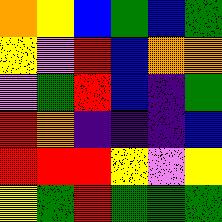[["orange", "yellow", "blue", "green", "blue", "green"], ["yellow", "violet", "red", "blue", "orange", "orange"], ["violet", "green", "red", "blue", "indigo", "green"], ["red", "orange", "indigo", "indigo", "indigo", "blue"], ["red", "red", "red", "yellow", "violet", "yellow"], ["yellow", "green", "red", "green", "green", "green"]]